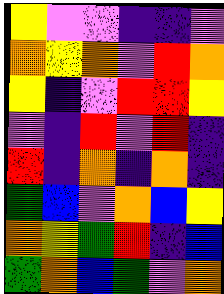[["yellow", "violet", "violet", "indigo", "indigo", "violet"], ["orange", "yellow", "orange", "violet", "red", "orange"], ["yellow", "indigo", "violet", "red", "red", "yellow"], ["violet", "indigo", "red", "violet", "red", "indigo"], ["red", "indigo", "orange", "indigo", "orange", "indigo"], ["green", "blue", "violet", "orange", "blue", "yellow"], ["orange", "yellow", "green", "red", "indigo", "blue"], ["green", "orange", "blue", "green", "violet", "orange"]]